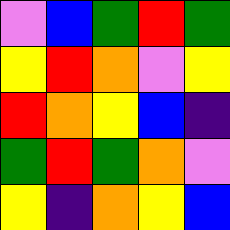[["violet", "blue", "green", "red", "green"], ["yellow", "red", "orange", "violet", "yellow"], ["red", "orange", "yellow", "blue", "indigo"], ["green", "red", "green", "orange", "violet"], ["yellow", "indigo", "orange", "yellow", "blue"]]